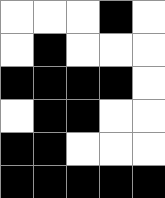[["white", "white", "white", "black", "white"], ["white", "black", "white", "white", "white"], ["black", "black", "black", "black", "white"], ["white", "black", "black", "white", "white"], ["black", "black", "white", "white", "white"], ["black", "black", "black", "black", "black"]]